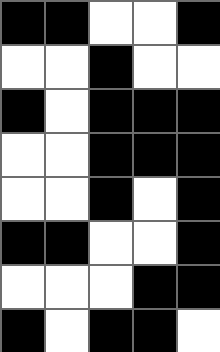[["black", "black", "white", "white", "black"], ["white", "white", "black", "white", "white"], ["black", "white", "black", "black", "black"], ["white", "white", "black", "black", "black"], ["white", "white", "black", "white", "black"], ["black", "black", "white", "white", "black"], ["white", "white", "white", "black", "black"], ["black", "white", "black", "black", "white"]]